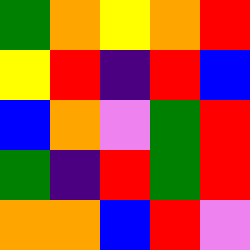[["green", "orange", "yellow", "orange", "red"], ["yellow", "red", "indigo", "red", "blue"], ["blue", "orange", "violet", "green", "red"], ["green", "indigo", "red", "green", "red"], ["orange", "orange", "blue", "red", "violet"]]